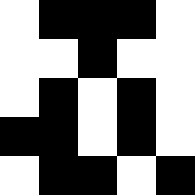[["white", "black", "black", "black", "white"], ["white", "white", "black", "white", "white"], ["white", "black", "white", "black", "white"], ["black", "black", "white", "black", "white"], ["white", "black", "black", "white", "black"]]